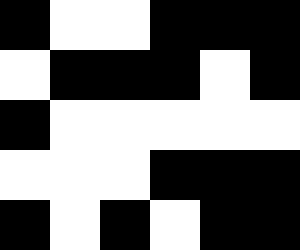[["black", "white", "white", "black", "black", "black"], ["white", "black", "black", "black", "white", "black"], ["black", "white", "white", "white", "white", "white"], ["white", "white", "white", "black", "black", "black"], ["black", "white", "black", "white", "black", "black"]]